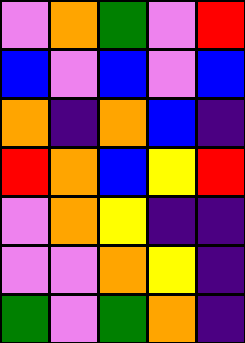[["violet", "orange", "green", "violet", "red"], ["blue", "violet", "blue", "violet", "blue"], ["orange", "indigo", "orange", "blue", "indigo"], ["red", "orange", "blue", "yellow", "red"], ["violet", "orange", "yellow", "indigo", "indigo"], ["violet", "violet", "orange", "yellow", "indigo"], ["green", "violet", "green", "orange", "indigo"]]